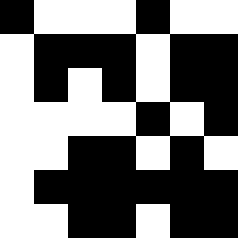[["black", "white", "white", "white", "black", "white", "white"], ["white", "black", "black", "black", "white", "black", "black"], ["white", "black", "white", "black", "white", "black", "black"], ["white", "white", "white", "white", "black", "white", "black"], ["white", "white", "black", "black", "white", "black", "white"], ["white", "black", "black", "black", "black", "black", "black"], ["white", "white", "black", "black", "white", "black", "black"]]